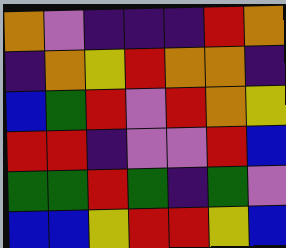[["orange", "violet", "indigo", "indigo", "indigo", "red", "orange"], ["indigo", "orange", "yellow", "red", "orange", "orange", "indigo"], ["blue", "green", "red", "violet", "red", "orange", "yellow"], ["red", "red", "indigo", "violet", "violet", "red", "blue"], ["green", "green", "red", "green", "indigo", "green", "violet"], ["blue", "blue", "yellow", "red", "red", "yellow", "blue"]]